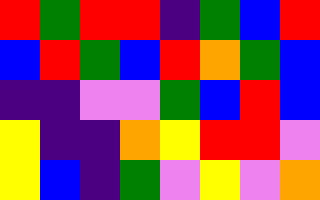[["red", "green", "red", "red", "indigo", "green", "blue", "red"], ["blue", "red", "green", "blue", "red", "orange", "green", "blue"], ["indigo", "indigo", "violet", "violet", "green", "blue", "red", "blue"], ["yellow", "indigo", "indigo", "orange", "yellow", "red", "red", "violet"], ["yellow", "blue", "indigo", "green", "violet", "yellow", "violet", "orange"]]